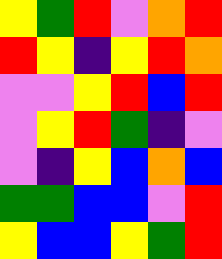[["yellow", "green", "red", "violet", "orange", "red"], ["red", "yellow", "indigo", "yellow", "red", "orange"], ["violet", "violet", "yellow", "red", "blue", "red"], ["violet", "yellow", "red", "green", "indigo", "violet"], ["violet", "indigo", "yellow", "blue", "orange", "blue"], ["green", "green", "blue", "blue", "violet", "red"], ["yellow", "blue", "blue", "yellow", "green", "red"]]